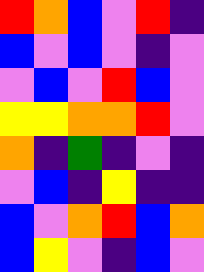[["red", "orange", "blue", "violet", "red", "indigo"], ["blue", "violet", "blue", "violet", "indigo", "violet"], ["violet", "blue", "violet", "red", "blue", "violet"], ["yellow", "yellow", "orange", "orange", "red", "violet"], ["orange", "indigo", "green", "indigo", "violet", "indigo"], ["violet", "blue", "indigo", "yellow", "indigo", "indigo"], ["blue", "violet", "orange", "red", "blue", "orange"], ["blue", "yellow", "violet", "indigo", "blue", "violet"]]